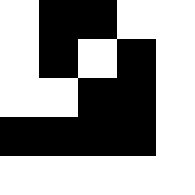[["white", "black", "black", "white", "white"], ["white", "black", "white", "black", "white"], ["white", "white", "black", "black", "white"], ["black", "black", "black", "black", "white"], ["white", "white", "white", "white", "white"]]